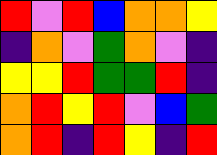[["red", "violet", "red", "blue", "orange", "orange", "yellow"], ["indigo", "orange", "violet", "green", "orange", "violet", "indigo"], ["yellow", "yellow", "red", "green", "green", "red", "indigo"], ["orange", "red", "yellow", "red", "violet", "blue", "green"], ["orange", "red", "indigo", "red", "yellow", "indigo", "red"]]